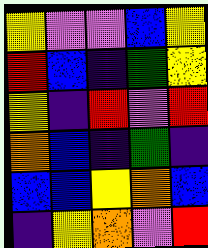[["yellow", "violet", "violet", "blue", "yellow"], ["red", "blue", "indigo", "green", "yellow"], ["yellow", "indigo", "red", "violet", "red"], ["orange", "blue", "indigo", "green", "indigo"], ["blue", "blue", "yellow", "orange", "blue"], ["indigo", "yellow", "orange", "violet", "red"]]